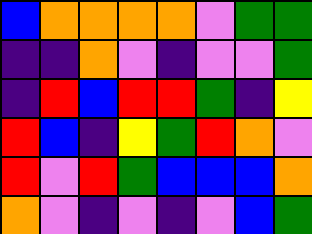[["blue", "orange", "orange", "orange", "orange", "violet", "green", "green"], ["indigo", "indigo", "orange", "violet", "indigo", "violet", "violet", "green"], ["indigo", "red", "blue", "red", "red", "green", "indigo", "yellow"], ["red", "blue", "indigo", "yellow", "green", "red", "orange", "violet"], ["red", "violet", "red", "green", "blue", "blue", "blue", "orange"], ["orange", "violet", "indigo", "violet", "indigo", "violet", "blue", "green"]]